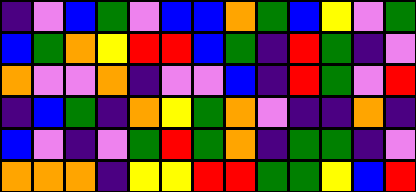[["indigo", "violet", "blue", "green", "violet", "blue", "blue", "orange", "green", "blue", "yellow", "violet", "green"], ["blue", "green", "orange", "yellow", "red", "red", "blue", "green", "indigo", "red", "green", "indigo", "violet"], ["orange", "violet", "violet", "orange", "indigo", "violet", "violet", "blue", "indigo", "red", "green", "violet", "red"], ["indigo", "blue", "green", "indigo", "orange", "yellow", "green", "orange", "violet", "indigo", "indigo", "orange", "indigo"], ["blue", "violet", "indigo", "violet", "green", "red", "green", "orange", "indigo", "green", "green", "indigo", "violet"], ["orange", "orange", "orange", "indigo", "yellow", "yellow", "red", "red", "green", "green", "yellow", "blue", "red"]]